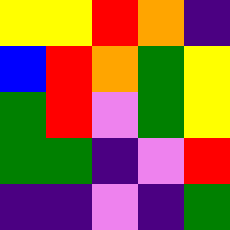[["yellow", "yellow", "red", "orange", "indigo"], ["blue", "red", "orange", "green", "yellow"], ["green", "red", "violet", "green", "yellow"], ["green", "green", "indigo", "violet", "red"], ["indigo", "indigo", "violet", "indigo", "green"]]